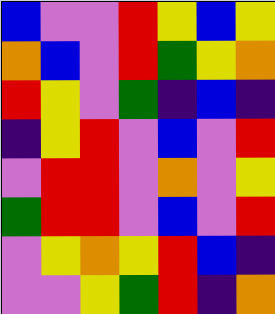[["blue", "violet", "violet", "red", "yellow", "blue", "yellow"], ["orange", "blue", "violet", "red", "green", "yellow", "orange"], ["red", "yellow", "violet", "green", "indigo", "blue", "indigo"], ["indigo", "yellow", "red", "violet", "blue", "violet", "red"], ["violet", "red", "red", "violet", "orange", "violet", "yellow"], ["green", "red", "red", "violet", "blue", "violet", "red"], ["violet", "yellow", "orange", "yellow", "red", "blue", "indigo"], ["violet", "violet", "yellow", "green", "red", "indigo", "orange"]]